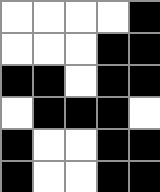[["white", "white", "white", "white", "black"], ["white", "white", "white", "black", "black"], ["black", "black", "white", "black", "black"], ["white", "black", "black", "black", "white"], ["black", "white", "white", "black", "black"], ["black", "white", "white", "black", "black"]]